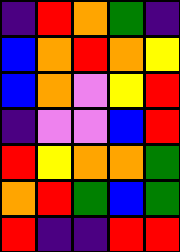[["indigo", "red", "orange", "green", "indigo"], ["blue", "orange", "red", "orange", "yellow"], ["blue", "orange", "violet", "yellow", "red"], ["indigo", "violet", "violet", "blue", "red"], ["red", "yellow", "orange", "orange", "green"], ["orange", "red", "green", "blue", "green"], ["red", "indigo", "indigo", "red", "red"]]